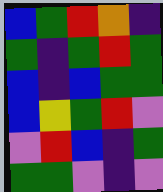[["blue", "green", "red", "orange", "indigo"], ["green", "indigo", "green", "red", "green"], ["blue", "indigo", "blue", "green", "green"], ["blue", "yellow", "green", "red", "violet"], ["violet", "red", "blue", "indigo", "green"], ["green", "green", "violet", "indigo", "violet"]]